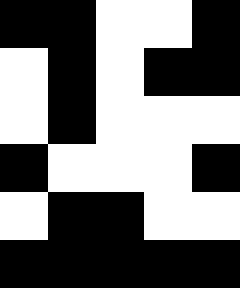[["black", "black", "white", "white", "black"], ["white", "black", "white", "black", "black"], ["white", "black", "white", "white", "white"], ["black", "white", "white", "white", "black"], ["white", "black", "black", "white", "white"], ["black", "black", "black", "black", "black"]]